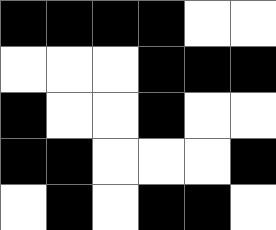[["black", "black", "black", "black", "white", "white"], ["white", "white", "white", "black", "black", "black"], ["black", "white", "white", "black", "white", "white"], ["black", "black", "white", "white", "white", "black"], ["white", "black", "white", "black", "black", "white"]]